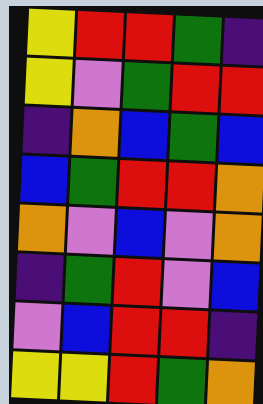[["yellow", "red", "red", "green", "indigo"], ["yellow", "violet", "green", "red", "red"], ["indigo", "orange", "blue", "green", "blue"], ["blue", "green", "red", "red", "orange"], ["orange", "violet", "blue", "violet", "orange"], ["indigo", "green", "red", "violet", "blue"], ["violet", "blue", "red", "red", "indigo"], ["yellow", "yellow", "red", "green", "orange"]]